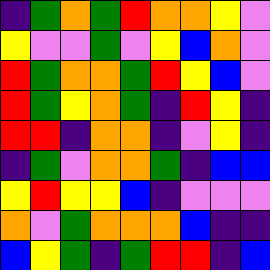[["indigo", "green", "orange", "green", "red", "orange", "orange", "yellow", "violet"], ["yellow", "violet", "violet", "green", "violet", "yellow", "blue", "orange", "violet"], ["red", "green", "orange", "orange", "green", "red", "yellow", "blue", "violet"], ["red", "green", "yellow", "orange", "green", "indigo", "red", "yellow", "indigo"], ["red", "red", "indigo", "orange", "orange", "indigo", "violet", "yellow", "indigo"], ["indigo", "green", "violet", "orange", "orange", "green", "indigo", "blue", "blue"], ["yellow", "red", "yellow", "yellow", "blue", "indigo", "violet", "violet", "violet"], ["orange", "violet", "green", "orange", "orange", "orange", "blue", "indigo", "indigo"], ["blue", "yellow", "green", "indigo", "green", "red", "red", "indigo", "blue"]]